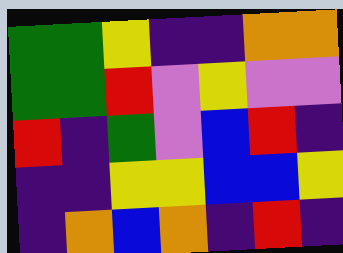[["green", "green", "yellow", "indigo", "indigo", "orange", "orange"], ["green", "green", "red", "violet", "yellow", "violet", "violet"], ["red", "indigo", "green", "violet", "blue", "red", "indigo"], ["indigo", "indigo", "yellow", "yellow", "blue", "blue", "yellow"], ["indigo", "orange", "blue", "orange", "indigo", "red", "indigo"]]